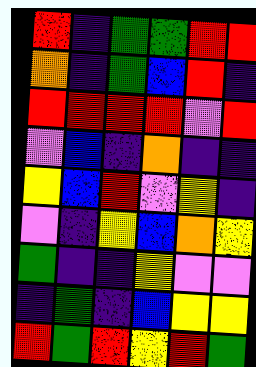[["red", "indigo", "green", "green", "red", "red"], ["orange", "indigo", "green", "blue", "red", "indigo"], ["red", "red", "red", "red", "violet", "red"], ["violet", "blue", "indigo", "orange", "indigo", "indigo"], ["yellow", "blue", "red", "violet", "yellow", "indigo"], ["violet", "indigo", "yellow", "blue", "orange", "yellow"], ["green", "indigo", "indigo", "yellow", "violet", "violet"], ["indigo", "green", "indigo", "blue", "yellow", "yellow"], ["red", "green", "red", "yellow", "red", "green"]]